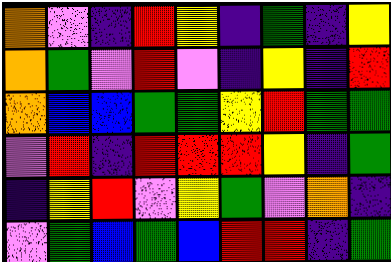[["orange", "violet", "indigo", "red", "yellow", "indigo", "green", "indigo", "yellow"], ["orange", "green", "violet", "red", "violet", "indigo", "yellow", "indigo", "red"], ["orange", "blue", "blue", "green", "green", "yellow", "red", "green", "green"], ["violet", "red", "indigo", "red", "red", "red", "yellow", "indigo", "green"], ["indigo", "yellow", "red", "violet", "yellow", "green", "violet", "orange", "indigo"], ["violet", "green", "blue", "green", "blue", "red", "red", "indigo", "green"]]